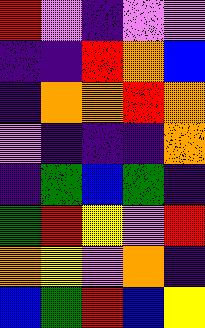[["red", "violet", "indigo", "violet", "violet"], ["indigo", "indigo", "red", "orange", "blue"], ["indigo", "orange", "orange", "red", "orange"], ["violet", "indigo", "indigo", "indigo", "orange"], ["indigo", "green", "blue", "green", "indigo"], ["green", "red", "yellow", "violet", "red"], ["orange", "yellow", "violet", "orange", "indigo"], ["blue", "green", "red", "blue", "yellow"]]